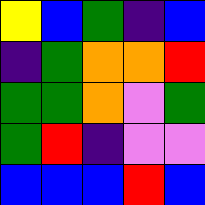[["yellow", "blue", "green", "indigo", "blue"], ["indigo", "green", "orange", "orange", "red"], ["green", "green", "orange", "violet", "green"], ["green", "red", "indigo", "violet", "violet"], ["blue", "blue", "blue", "red", "blue"]]